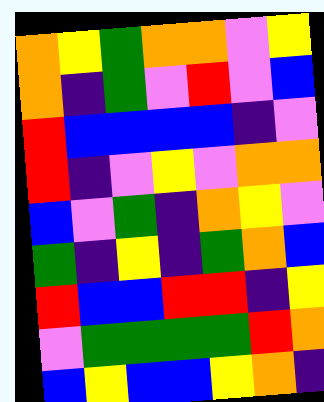[["orange", "yellow", "green", "orange", "orange", "violet", "yellow"], ["orange", "indigo", "green", "violet", "red", "violet", "blue"], ["red", "blue", "blue", "blue", "blue", "indigo", "violet"], ["red", "indigo", "violet", "yellow", "violet", "orange", "orange"], ["blue", "violet", "green", "indigo", "orange", "yellow", "violet"], ["green", "indigo", "yellow", "indigo", "green", "orange", "blue"], ["red", "blue", "blue", "red", "red", "indigo", "yellow"], ["violet", "green", "green", "green", "green", "red", "orange"], ["blue", "yellow", "blue", "blue", "yellow", "orange", "indigo"]]